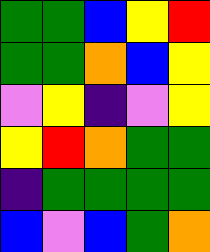[["green", "green", "blue", "yellow", "red"], ["green", "green", "orange", "blue", "yellow"], ["violet", "yellow", "indigo", "violet", "yellow"], ["yellow", "red", "orange", "green", "green"], ["indigo", "green", "green", "green", "green"], ["blue", "violet", "blue", "green", "orange"]]